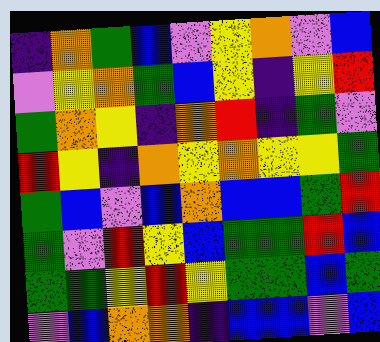[["indigo", "orange", "green", "blue", "violet", "yellow", "orange", "violet", "blue"], ["violet", "yellow", "orange", "green", "blue", "yellow", "indigo", "yellow", "red"], ["green", "orange", "yellow", "indigo", "orange", "red", "indigo", "green", "violet"], ["red", "yellow", "indigo", "orange", "yellow", "orange", "yellow", "yellow", "green"], ["green", "blue", "violet", "blue", "orange", "blue", "blue", "green", "red"], ["green", "violet", "red", "yellow", "blue", "green", "green", "red", "blue"], ["green", "green", "yellow", "red", "yellow", "green", "green", "blue", "green"], ["violet", "blue", "orange", "orange", "indigo", "blue", "blue", "violet", "blue"]]